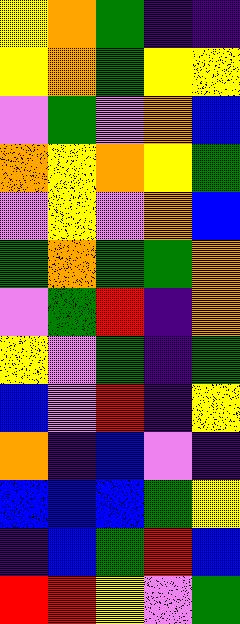[["yellow", "orange", "green", "indigo", "indigo"], ["yellow", "orange", "green", "yellow", "yellow"], ["violet", "green", "violet", "orange", "blue"], ["orange", "yellow", "orange", "yellow", "green"], ["violet", "yellow", "violet", "orange", "blue"], ["green", "orange", "green", "green", "orange"], ["violet", "green", "red", "indigo", "orange"], ["yellow", "violet", "green", "indigo", "green"], ["blue", "violet", "red", "indigo", "yellow"], ["orange", "indigo", "blue", "violet", "indigo"], ["blue", "blue", "blue", "green", "yellow"], ["indigo", "blue", "green", "red", "blue"], ["red", "red", "yellow", "violet", "green"]]